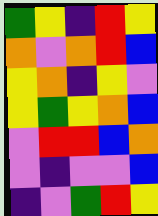[["green", "yellow", "indigo", "red", "yellow"], ["orange", "violet", "orange", "red", "blue"], ["yellow", "orange", "indigo", "yellow", "violet"], ["yellow", "green", "yellow", "orange", "blue"], ["violet", "red", "red", "blue", "orange"], ["violet", "indigo", "violet", "violet", "blue"], ["indigo", "violet", "green", "red", "yellow"]]